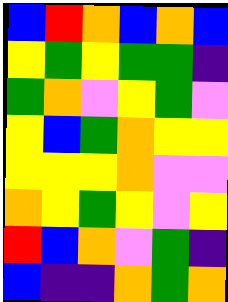[["blue", "red", "orange", "blue", "orange", "blue"], ["yellow", "green", "yellow", "green", "green", "indigo"], ["green", "orange", "violet", "yellow", "green", "violet"], ["yellow", "blue", "green", "orange", "yellow", "yellow"], ["yellow", "yellow", "yellow", "orange", "violet", "violet"], ["orange", "yellow", "green", "yellow", "violet", "yellow"], ["red", "blue", "orange", "violet", "green", "indigo"], ["blue", "indigo", "indigo", "orange", "green", "orange"]]